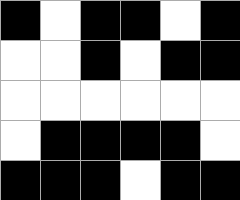[["black", "white", "black", "black", "white", "black"], ["white", "white", "black", "white", "black", "black"], ["white", "white", "white", "white", "white", "white"], ["white", "black", "black", "black", "black", "white"], ["black", "black", "black", "white", "black", "black"]]